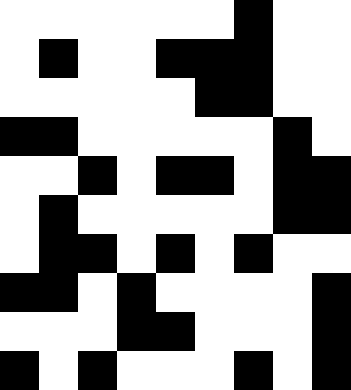[["white", "white", "white", "white", "white", "white", "black", "white", "white"], ["white", "black", "white", "white", "black", "black", "black", "white", "white"], ["white", "white", "white", "white", "white", "black", "black", "white", "white"], ["black", "black", "white", "white", "white", "white", "white", "black", "white"], ["white", "white", "black", "white", "black", "black", "white", "black", "black"], ["white", "black", "white", "white", "white", "white", "white", "black", "black"], ["white", "black", "black", "white", "black", "white", "black", "white", "white"], ["black", "black", "white", "black", "white", "white", "white", "white", "black"], ["white", "white", "white", "black", "black", "white", "white", "white", "black"], ["black", "white", "black", "white", "white", "white", "black", "white", "black"]]